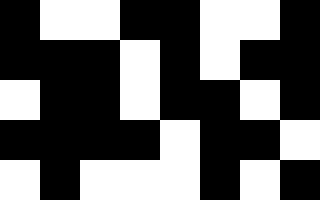[["black", "white", "white", "black", "black", "white", "white", "black"], ["black", "black", "black", "white", "black", "white", "black", "black"], ["white", "black", "black", "white", "black", "black", "white", "black"], ["black", "black", "black", "black", "white", "black", "black", "white"], ["white", "black", "white", "white", "white", "black", "white", "black"]]